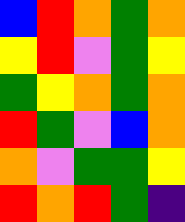[["blue", "red", "orange", "green", "orange"], ["yellow", "red", "violet", "green", "yellow"], ["green", "yellow", "orange", "green", "orange"], ["red", "green", "violet", "blue", "orange"], ["orange", "violet", "green", "green", "yellow"], ["red", "orange", "red", "green", "indigo"]]